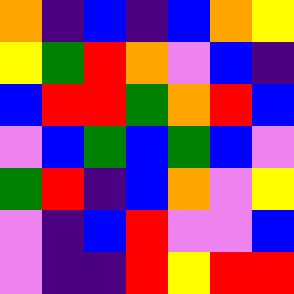[["orange", "indigo", "blue", "indigo", "blue", "orange", "yellow"], ["yellow", "green", "red", "orange", "violet", "blue", "indigo"], ["blue", "red", "red", "green", "orange", "red", "blue"], ["violet", "blue", "green", "blue", "green", "blue", "violet"], ["green", "red", "indigo", "blue", "orange", "violet", "yellow"], ["violet", "indigo", "blue", "red", "violet", "violet", "blue"], ["violet", "indigo", "indigo", "red", "yellow", "red", "red"]]